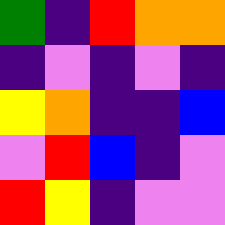[["green", "indigo", "red", "orange", "orange"], ["indigo", "violet", "indigo", "violet", "indigo"], ["yellow", "orange", "indigo", "indigo", "blue"], ["violet", "red", "blue", "indigo", "violet"], ["red", "yellow", "indigo", "violet", "violet"]]